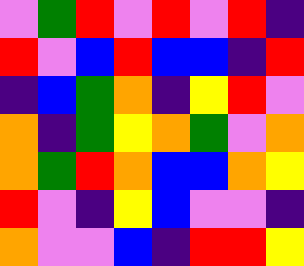[["violet", "green", "red", "violet", "red", "violet", "red", "indigo"], ["red", "violet", "blue", "red", "blue", "blue", "indigo", "red"], ["indigo", "blue", "green", "orange", "indigo", "yellow", "red", "violet"], ["orange", "indigo", "green", "yellow", "orange", "green", "violet", "orange"], ["orange", "green", "red", "orange", "blue", "blue", "orange", "yellow"], ["red", "violet", "indigo", "yellow", "blue", "violet", "violet", "indigo"], ["orange", "violet", "violet", "blue", "indigo", "red", "red", "yellow"]]